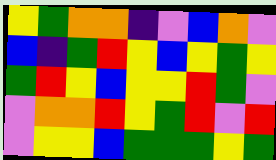[["yellow", "green", "orange", "orange", "indigo", "violet", "blue", "orange", "violet"], ["blue", "indigo", "green", "red", "yellow", "blue", "yellow", "green", "yellow"], ["green", "red", "yellow", "blue", "yellow", "yellow", "red", "green", "violet"], ["violet", "orange", "orange", "red", "yellow", "green", "red", "violet", "red"], ["violet", "yellow", "yellow", "blue", "green", "green", "green", "yellow", "green"]]